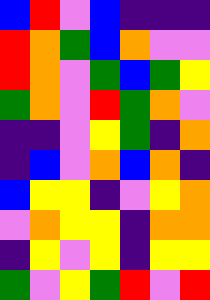[["blue", "red", "violet", "blue", "indigo", "indigo", "indigo"], ["red", "orange", "green", "blue", "orange", "violet", "violet"], ["red", "orange", "violet", "green", "blue", "green", "yellow"], ["green", "orange", "violet", "red", "green", "orange", "violet"], ["indigo", "indigo", "violet", "yellow", "green", "indigo", "orange"], ["indigo", "blue", "violet", "orange", "blue", "orange", "indigo"], ["blue", "yellow", "yellow", "indigo", "violet", "yellow", "orange"], ["violet", "orange", "yellow", "yellow", "indigo", "orange", "orange"], ["indigo", "yellow", "violet", "yellow", "indigo", "yellow", "yellow"], ["green", "violet", "yellow", "green", "red", "violet", "red"]]